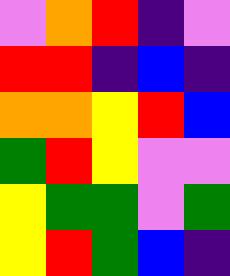[["violet", "orange", "red", "indigo", "violet"], ["red", "red", "indigo", "blue", "indigo"], ["orange", "orange", "yellow", "red", "blue"], ["green", "red", "yellow", "violet", "violet"], ["yellow", "green", "green", "violet", "green"], ["yellow", "red", "green", "blue", "indigo"]]